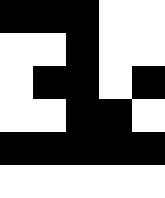[["black", "black", "black", "white", "white"], ["white", "white", "black", "white", "white"], ["white", "black", "black", "white", "black"], ["white", "white", "black", "black", "white"], ["black", "black", "black", "black", "black"], ["white", "white", "white", "white", "white"]]